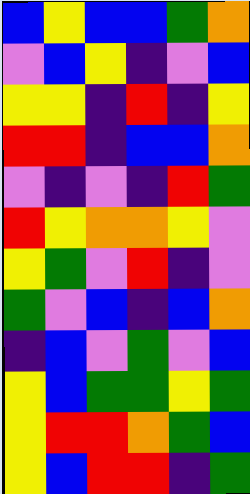[["blue", "yellow", "blue", "blue", "green", "orange"], ["violet", "blue", "yellow", "indigo", "violet", "blue"], ["yellow", "yellow", "indigo", "red", "indigo", "yellow"], ["red", "red", "indigo", "blue", "blue", "orange"], ["violet", "indigo", "violet", "indigo", "red", "green"], ["red", "yellow", "orange", "orange", "yellow", "violet"], ["yellow", "green", "violet", "red", "indigo", "violet"], ["green", "violet", "blue", "indigo", "blue", "orange"], ["indigo", "blue", "violet", "green", "violet", "blue"], ["yellow", "blue", "green", "green", "yellow", "green"], ["yellow", "red", "red", "orange", "green", "blue"], ["yellow", "blue", "red", "red", "indigo", "green"]]